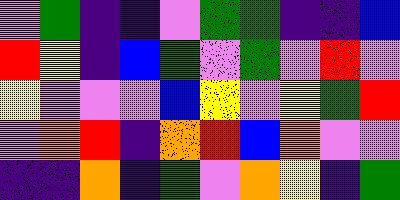[["violet", "green", "indigo", "indigo", "violet", "green", "green", "indigo", "indigo", "blue"], ["red", "yellow", "indigo", "blue", "green", "violet", "green", "violet", "red", "violet"], ["yellow", "violet", "violet", "violet", "blue", "yellow", "violet", "yellow", "green", "red"], ["violet", "orange", "red", "indigo", "orange", "red", "blue", "orange", "violet", "violet"], ["indigo", "indigo", "orange", "indigo", "green", "violet", "orange", "yellow", "indigo", "green"]]